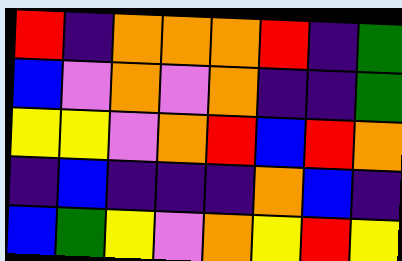[["red", "indigo", "orange", "orange", "orange", "red", "indigo", "green"], ["blue", "violet", "orange", "violet", "orange", "indigo", "indigo", "green"], ["yellow", "yellow", "violet", "orange", "red", "blue", "red", "orange"], ["indigo", "blue", "indigo", "indigo", "indigo", "orange", "blue", "indigo"], ["blue", "green", "yellow", "violet", "orange", "yellow", "red", "yellow"]]